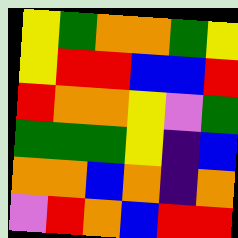[["yellow", "green", "orange", "orange", "green", "yellow"], ["yellow", "red", "red", "blue", "blue", "red"], ["red", "orange", "orange", "yellow", "violet", "green"], ["green", "green", "green", "yellow", "indigo", "blue"], ["orange", "orange", "blue", "orange", "indigo", "orange"], ["violet", "red", "orange", "blue", "red", "red"]]